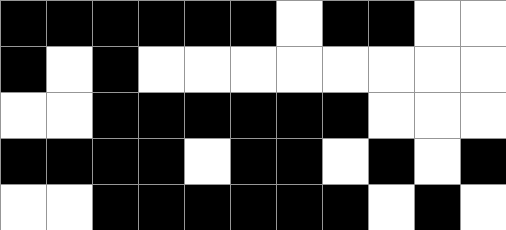[["black", "black", "black", "black", "black", "black", "white", "black", "black", "white", "white"], ["black", "white", "black", "white", "white", "white", "white", "white", "white", "white", "white"], ["white", "white", "black", "black", "black", "black", "black", "black", "white", "white", "white"], ["black", "black", "black", "black", "white", "black", "black", "white", "black", "white", "black"], ["white", "white", "black", "black", "black", "black", "black", "black", "white", "black", "white"]]